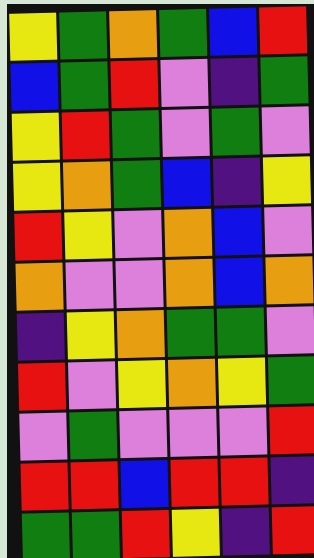[["yellow", "green", "orange", "green", "blue", "red"], ["blue", "green", "red", "violet", "indigo", "green"], ["yellow", "red", "green", "violet", "green", "violet"], ["yellow", "orange", "green", "blue", "indigo", "yellow"], ["red", "yellow", "violet", "orange", "blue", "violet"], ["orange", "violet", "violet", "orange", "blue", "orange"], ["indigo", "yellow", "orange", "green", "green", "violet"], ["red", "violet", "yellow", "orange", "yellow", "green"], ["violet", "green", "violet", "violet", "violet", "red"], ["red", "red", "blue", "red", "red", "indigo"], ["green", "green", "red", "yellow", "indigo", "red"]]